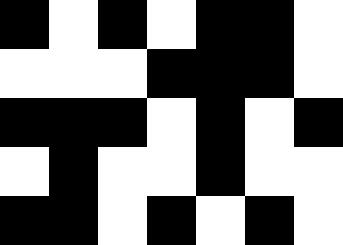[["black", "white", "black", "white", "black", "black", "white"], ["white", "white", "white", "black", "black", "black", "white"], ["black", "black", "black", "white", "black", "white", "black"], ["white", "black", "white", "white", "black", "white", "white"], ["black", "black", "white", "black", "white", "black", "white"]]